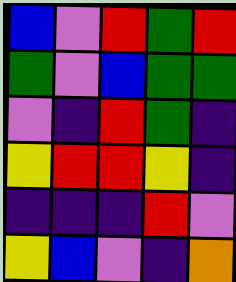[["blue", "violet", "red", "green", "red"], ["green", "violet", "blue", "green", "green"], ["violet", "indigo", "red", "green", "indigo"], ["yellow", "red", "red", "yellow", "indigo"], ["indigo", "indigo", "indigo", "red", "violet"], ["yellow", "blue", "violet", "indigo", "orange"]]